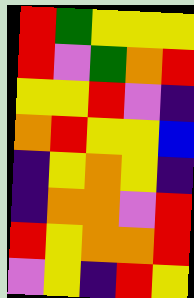[["red", "green", "yellow", "yellow", "yellow"], ["red", "violet", "green", "orange", "red"], ["yellow", "yellow", "red", "violet", "indigo"], ["orange", "red", "yellow", "yellow", "blue"], ["indigo", "yellow", "orange", "yellow", "indigo"], ["indigo", "orange", "orange", "violet", "red"], ["red", "yellow", "orange", "orange", "red"], ["violet", "yellow", "indigo", "red", "yellow"]]